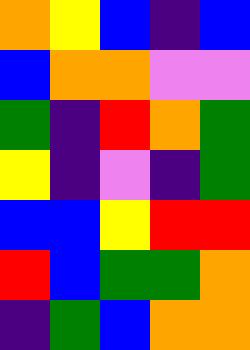[["orange", "yellow", "blue", "indigo", "blue"], ["blue", "orange", "orange", "violet", "violet"], ["green", "indigo", "red", "orange", "green"], ["yellow", "indigo", "violet", "indigo", "green"], ["blue", "blue", "yellow", "red", "red"], ["red", "blue", "green", "green", "orange"], ["indigo", "green", "blue", "orange", "orange"]]